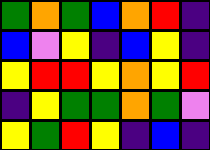[["green", "orange", "green", "blue", "orange", "red", "indigo"], ["blue", "violet", "yellow", "indigo", "blue", "yellow", "indigo"], ["yellow", "red", "red", "yellow", "orange", "yellow", "red"], ["indigo", "yellow", "green", "green", "orange", "green", "violet"], ["yellow", "green", "red", "yellow", "indigo", "blue", "indigo"]]